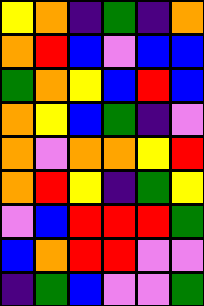[["yellow", "orange", "indigo", "green", "indigo", "orange"], ["orange", "red", "blue", "violet", "blue", "blue"], ["green", "orange", "yellow", "blue", "red", "blue"], ["orange", "yellow", "blue", "green", "indigo", "violet"], ["orange", "violet", "orange", "orange", "yellow", "red"], ["orange", "red", "yellow", "indigo", "green", "yellow"], ["violet", "blue", "red", "red", "red", "green"], ["blue", "orange", "red", "red", "violet", "violet"], ["indigo", "green", "blue", "violet", "violet", "green"]]